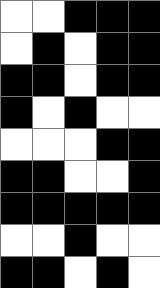[["white", "white", "black", "black", "black"], ["white", "black", "white", "black", "black"], ["black", "black", "white", "black", "black"], ["black", "white", "black", "white", "white"], ["white", "white", "white", "black", "black"], ["black", "black", "white", "white", "black"], ["black", "black", "black", "black", "black"], ["white", "white", "black", "white", "white"], ["black", "black", "white", "black", "white"]]